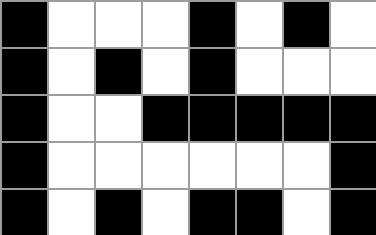[["black", "white", "white", "white", "black", "white", "black", "white"], ["black", "white", "black", "white", "black", "white", "white", "white"], ["black", "white", "white", "black", "black", "black", "black", "black"], ["black", "white", "white", "white", "white", "white", "white", "black"], ["black", "white", "black", "white", "black", "black", "white", "black"]]